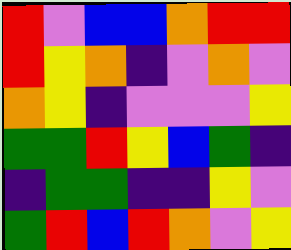[["red", "violet", "blue", "blue", "orange", "red", "red"], ["red", "yellow", "orange", "indigo", "violet", "orange", "violet"], ["orange", "yellow", "indigo", "violet", "violet", "violet", "yellow"], ["green", "green", "red", "yellow", "blue", "green", "indigo"], ["indigo", "green", "green", "indigo", "indigo", "yellow", "violet"], ["green", "red", "blue", "red", "orange", "violet", "yellow"]]